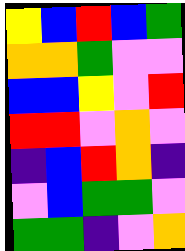[["yellow", "blue", "red", "blue", "green"], ["orange", "orange", "green", "violet", "violet"], ["blue", "blue", "yellow", "violet", "red"], ["red", "red", "violet", "orange", "violet"], ["indigo", "blue", "red", "orange", "indigo"], ["violet", "blue", "green", "green", "violet"], ["green", "green", "indigo", "violet", "orange"]]